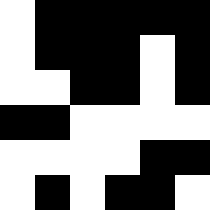[["white", "black", "black", "black", "black", "black"], ["white", "black", "black", "black", "white", "black"], ["white", "white", "black", "black", "white", "black"], ["black", "black", "white", "white", "white", "white"], ["white", "white", "white", "white", "black", "black"], ["white", "black", "white", "black", "black", "white"]]